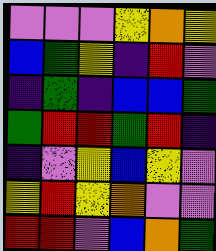[["violet", "violet", "violet", "yellow", "orange", "yellow"], ["blue", "green", "yellow", "indigo", "red", "violet"], ["indigo", "green", "indigo", "blue", "blue", "green"], ["green", "red", "red", "green", "red", "indigo"], ["indigo", "violet", "yellow", "blue", "yellow", "violet"], ["yellow", "red", "yellow", "orange", "violet", "violet"], ["red", "red", "violet", "blue", "orange", "green"]]